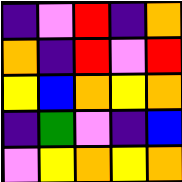[["indigo", "violet", "red", "indigo", "orange"], ["orange", "indigo", "red", "violet", "red"], ["yellow", "blue", "orange", "yellow", "orange"], ["indigo", "green", "violet", "indigo", "blue"], ["violet", "yellow", "orange", "yellow", "orange"]]